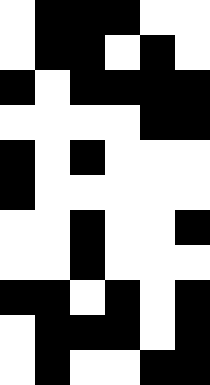[["white", "black", "black", "black", "white", "white"], ["white", "black", "black", "white", "black", "white"], ["black", "white", "black", "black", "black", "black"], ["white", "white", "white", "white", "black", "black"], ["black", "white", "black", "white", "white", "white"], ["black", "white", "white", "white", "white", "white"], ["white", "white", "black", "white", "white", "black"], ["white", "white", "black", "white", "white", "white"], ["black", "black", "white", "black", "white", "black"], ["white", "black", "black", "black", "white", "black"], ["white", "black", "white", "white", "black", "black"]]